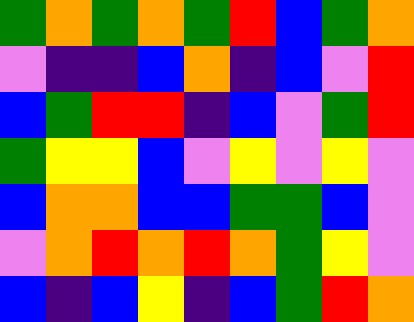[["green", "orange", "green", "orange", "green", "red", "blue", "green", "orange"], ["violet", "indigo", "indigo", "blue", "orange", "indigo", "blue", "violet", "red"], ["blue", "green", "red", "red", "indigo", "blue", "violet", "green", "red"], ["green", "yellow", "yellow", "blue", "violet", "yellow", "violet", "yellow", "violet"], ["blue", "orange", "orange", "blue", "blue", "green", "green", "blue", "violet"], ["violet", "orange", "red", "orange", "red", "orange", "green", "yellow", "violet"], ["blue", "indigo", "blue", "yellow", "indigo", "blue", "green", "red", "orange"]]